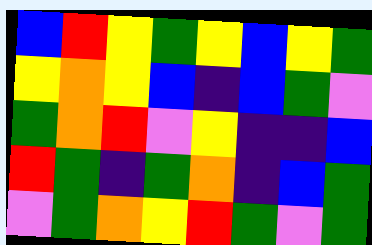[["blue", "red", "yellow", "green", "yellow", "blue", "yellow", "green"], ["yellow", "orange", "yellow", "blue", "indigo", "blue", "green", "violet"], ["green", "orange", "red", "violet", "yellow", "indigo", "indigo", "blue"], ["red", "green", "indigo", "green", "orange", "indigo", "blue", "green"], ["violet", "green", "orange", "yellow", "red", "green", "violet", "green"]]